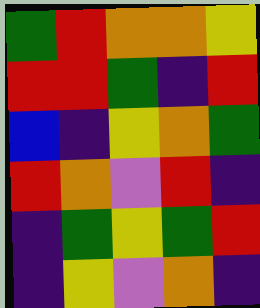[["green", "red", "orange", "orange", "yellow"], ["red", "red", "green", "indigo", "red"], ["blue", "indigo", "yellow", "orange", "green"], ["red", "orange", "violet", "red", "indigo"], ["indigo", "green", "yellow", "green", "red"], ["indigo", "yellow", "violet", "orange", "indigo"]]